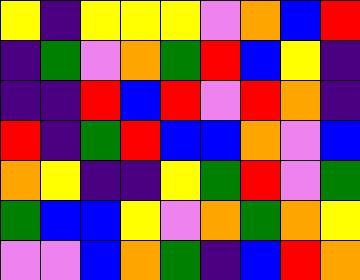[["yellow", "indigo", "yellow", "yellow", "yellow", "violet", "orange", "blue", "red"], ["indigo", "green", "violet", "orange", "green", "red", "blue", "yellow", "indigo"], ["indigo", "indigo", "red", "blue", "red", "violet", "red", "orange", "indigo"], ["red", "indigo", "green", "red", "blue", "blue", "orange", "violet", "blue"], ["orange", "yellow", "indigo", "indigo", "yellow", "green", "red", "violet", "green"], ["green", "blue", "blue", "yellow", "violet", "orange", "green", "orange", "yellow"], ["violet", "violet", "blue", "orange", "green", "indigo", "blue", "red", "orange"]]